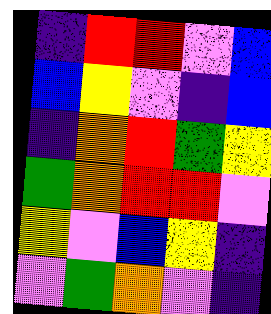[["indigo", "red", "red", "violet", "blue"], ["blue", "yellow", "violet", "indigo", "blue"], ["indigo", "orange", "red", "green", "yellow"], ["green", "orange", "red", "red", "violet"], ["yellow", "violet", "blue", "yellow", "indigo"], ["violet", "green", "orange", "violet", "indigo"]]